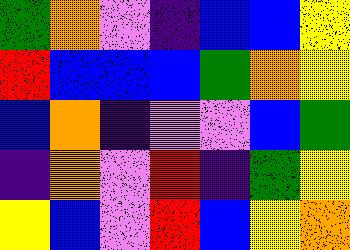[["green", "orange", "violet", "indigo", "blue", "blue", "yellow"], ["red", "blue", "blue", "blue", "green", "orange", "yellow"], ["blue", "orange", "indigo", "violet", "violet", "blue", "green"], ["indigo", "orange", "violet", "red", "indigo", "green", "yellow"], ["yellow", "blue", "violet", "red", "blue", "yellow", "orange"]]